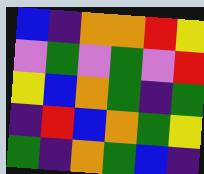[["blue", "indigo", "orange", "orange", "red", "yellow"], ["violet", "green", "violet", "green", "violet", "red"], ["yellow", "blue", "orange", "green", "indigo", "green"], ["indigo", "red", "blue", "orange", "green", "yellow"], ["green", "indigo", "orange", "green", "blue", "indigo"]]